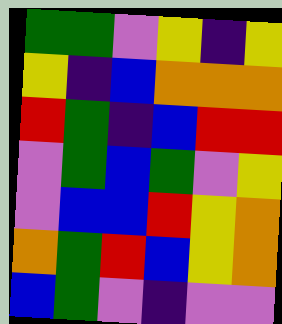[["green", "green", "violet", "yellow", "indigo", "yellow"], ["yellow", "indigo", "blue", "orange", "orange", "orange"], ["red", "green", "indigo", "blue", "red", "red"], ["violet", "green", "blue", "green", "violet", "yellow"], ["violet", "blue", "blue", "red", "yellow", "orange"], ["orange", "green", "red", "blue", "yellow", "orange"], ["blue", "green", "violet", "indigo", "violet", "violet"]]